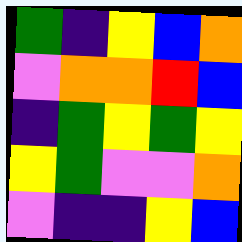[["green", "indigo", "yellow", "blue", "orange"], ["violet", "orange", "orange", "red", "blue"], ["indigo", "green", "yellow", "green", "yellow"], ["yellow", "green", "violet", "violet", "orange"], ["violet", "indigo", "indigo", "yellow", "blue"]]